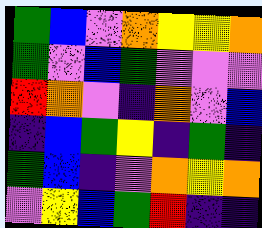[["green", "blue", "violet", "orange", "yellow", "yellow", "orange"], ["green", "violet", "blue", "green", "violet", "violet", "violet"], ["red", "orange", "violet", "indigo", "orange", "violet", "blue"], ["indigo", "blue", "green", "yellow", "indigo", "green", "indigo"], ["green", "blue", "indigo", "violet", "orange", "yellow", "orange"], ["violet", "yellow", "blue", "green", "red", "indigo", "indigo"]]